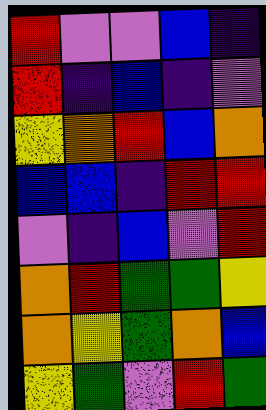[["red", "violet", "violet", "blue", "indigo"], ["red", "indigo", "blue", "indigo", "violet"], ["yellow", "orange", "red", "blue", "orange"], ["blue", "blue", "indigo", "red", "red"], ["violet", "indigo", "blue", "violet", "red"], ["orange", "red", "green", "green", "yellow"], ["orange", "yellow", "green", "orange", "blue"], ["yellow", "green", "violet", "red", "green"]]